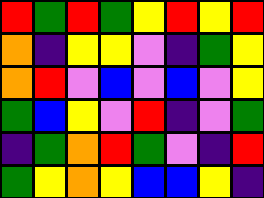[["red", "green", "red", "green", "yellow", "red", "yellow", "red"], ["orange", "indigo", "yellow", "yellow", "violet", "indigo", "green", "yellow"], ["orange", "red", "violet", "blue", "violet", "blue", "violet", "yellow"], ["green", "blue", "yellow", "violet", "red", "indigo", "violet", "green"], ["indigo", "green", "orange", "red", "green", "violet", "indigo", "red"], ["green", "yellow", "orange", "yellow", "blue", "blue", "yellow", "indigo"]]